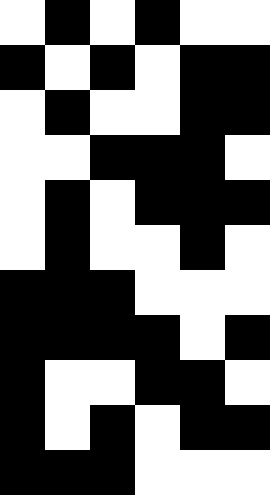[["white", "black", "white", "black", "white", "white"], ["black", "white", "black", "white", "black", "black"], ["white", "black", "white", "white", "black", "black"], ["white", "white", "black", "black", "black", "white"], ["white", "black", "white", "black", "black", "black"], ["white", "black", "white", "white", "black", "white"], ["black", "black", "black", "white", "white", "white"], ["black", "black", "black", "black", "white", "black"], ["black", "white", "white", "black", "black", "white"], ["black", "white", "black", "white", "black", "black"], ["black", "black", "black", "white", "white", "white"]]